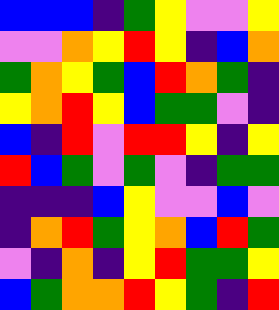[["blue", "blue", "blue", "indigo", "green", "yellow", "violet", "violet", "yellow"], ["violet", "violet", "orange", "yellow", "red", "yellow", "indigo", "blue", "orange"], ["green", "orange", "yellow", "green", "blue", "red", "orange", "green", "indigo"], ["yellow", "orange", "red", "yellow", "blue", "green", "green", "violet", "indigo"], ["blue", "indigo", "red", "violet", "red", "red", "yellow", "indigo", "yellow"], ["red", "blue", "green", "violet", "green", "violet", "indigo", "green", "green"], ["indigo", "indigo", "indigo", "blue", "yellow", "violet", "violet", "blue", "violet"], ["indigo", "orange", "red", "green", "yellow", "orange", "blue", "red", "green"], ["violet", "indigo", "orange", "indigo", "yellow", "red", "green", "green", "yellow"], ["blue", "green", "orange", "orange", "red", "yellow", "green", "indigo", "red"]]